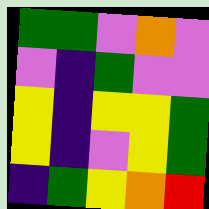[["green", "green", "violet", "orange", "violet"], ["violet", "indigo", "green", "violet", "violet"], ["yellow", "indigo", "yellow", "yellow", "green"], ["yellow", "indigo", "violet", "yellow", "green"], ["indigo", "green", "yellow", "orange", "red"]]